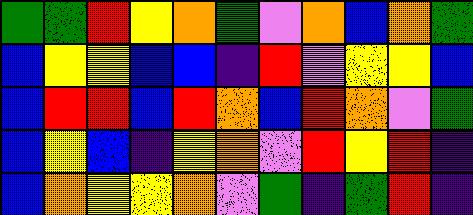[["green", "green", "red", "yellow", "orange", "green", "violet", "orange", "blue", "orange", "green"], ["blue", "yellow", "yellow", "blue", "blue", "indigo", "red", "violet", "yellow", "yellow", "blue"], ["blue", "red", "red", "blue", "red", "orange", "blue", "red", "orange", "violet", "green"], ["blue", "yellow", "blue", "indigo", "yellow", "orange", "violet", "red", "yellow", "red", "indigo"], ["blue", "orange", "yellow", "yellow", "orange", "violet", "green", "indigo", "green", "red", "indigo"]]